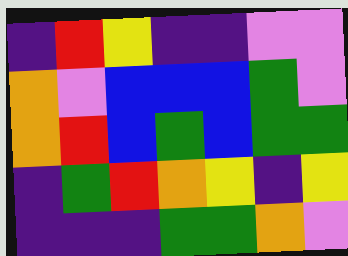[["indigo", "red", "yellow", "indigo", "indigo", "violet", "violet"], ["orange", "violet", "blue", "blue", "blue", "green", "violet"], ["orange", "red", "blue", "green", "blue", "green", "green"], ["indigo", "green", "red", "orange", "yellow", "indigo", "yellow"], ["indigo", "indigo", "indigo", "green", "green", "orange", "violet"]]